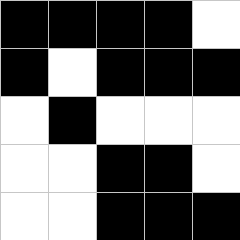[["black", "black", "black", "black", "white"], ["black", "white", "black", "black", "black"], ["white", "black", "white", "white", "white"], ["white", "white", "black", "black", "white"], ["white", "white", "black", "black", "black"]]